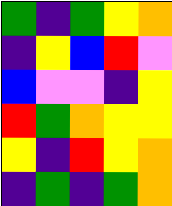[["green", "indigo", "green", "yellow", "orange"], ["indigo", "yellow", "blue", "red", "violet"], ["blue", "violet", "violet", "indigo", "yellow"], ["red", "green", "orange", "yellow", "yellow"], ["yellow", "indigo", "red", "yellow", "orange"], ["indigo", "green", "indigo", "green", "orange"]]